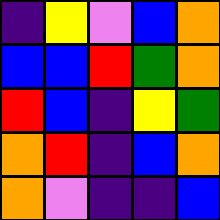[["indigo", "yellow", "violet", "blue", "orange"], ["blue", "blue", "red", "green", "orange"], ["red", "blue", "indigo", "yellow", "green"], ["orange", "red", "indigo", "blue", "orange"], ["orange", "violet", "indigo", "indigo", "blue"]]